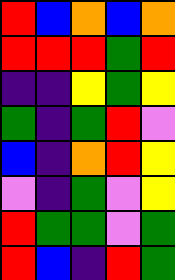[["red", "blue", "orange", "blue", "orange"], ["red", "red", "red", "green", "red"], ["indigo", "indigo", "yellow", "green", "yellow"], ["green", "indigo", "green", "red", "violet"], ["blue", "indigo", "orange", "red", "yellow"], ["violet", "indigo", "green", "violet", "yellow"], ["red", "green", "green", "violet", "green"], ["red", "blue", "indigo", "red", "green"]]